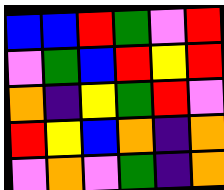[["blue", "blue", "red", "green", "violet", "red"], ["violet", "green", "blue", "red", "yellow", "red"], ["orange", "indigo", "yellow", "green", "red", "violet"], ["red", "yellow", "blue", "orange", "indigo", "orange"], ["violet", "orange", "violet", "green", "indigo", "orange"]]